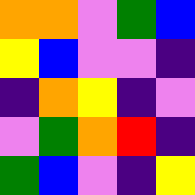[["orange", "orange", "violet", "green", "blue"], ["yellow", "blue", "violet", "violet", "indigo"], ["indigo", "orange", "yellow", "indigo", "violet"], ["violet", "green", "orange", "red", "indigo"], ["green", "blue", "violet", "indigo", "yellow"]]